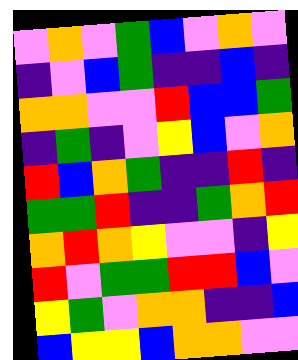[["violet", "orange", "violet", "green", "blue", "violet", "orange", "violet"], ["indigo", "violet", "blue", "green", "indigo", "indigo", "blue", "indigo"], ["orange", "orange", "violet", "violet", "red", "blue", "blue", "green"], ["indigo", "green", "indigo", "violet", "yellow", "blue", "violet", "orange"], ["red", "blue", "orange", "green", "indigo", "indigo", "red", "indigo"], ["green", "green", "red", "indigo", "indigo", "green", "orange", "red"], ["orange", "red", "orange", "yellow", "violet", "violet", "indigo", "yellow"], ["red", "violet", "green", "green", "red", "red", "blue", "violet"], ["yellow", "green", "violet", "orange", "orange", "indigo", "indigo", "blue"], ["blue", "yellow", "yellow", "blue", "orange", "orange", "violet", "violet"]]